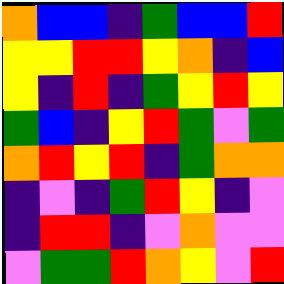[["orange", "blue", "blue", "indigo", "green", "blue", "blue", "red"], ["yellow", "yellow", "red", "red", "yellow", "orange", "indigo", "blue"], ["yellow", "indigo", "red", "indigo", "green", "yellow", "red", "yellow"], ["green", "blue", "indigo", "yellow", "red", "green", "violet", "green"], ["orange", "red", "yellow", "red", "indigo", "green", "orange", "orange"], ["indigo", "violet", "indigo", "green", "red", "yellow", "indigo", "violet"], ["indigo", "red", "red", "indigo", "violet", "orange", "violet", "violet"], ["violet", "green", "green", "red", "orange", "yellow", "violet", "red"]]